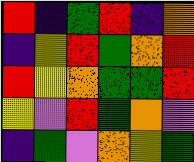[["red", "indigo", "green", "red", "indigo", "orange"], ["indigo", "yellow", "red", "green", "orange", "red"], ["red", "yellow", "orange", "green", "green", "red"], ["yellow", "violet", "red", "green", "orange", "violet"], ["indigo", "green", "violet", "orange", "yellow", "green"]]